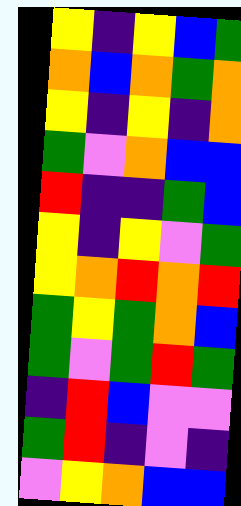[["yellow", "indigo", "yellow", "blue", "green"], ["orange", "blue", "orange", "green", "orange"], ["yellow", "indigo", "yellow", "indigo", "orange"], ["green", "violet", "orange", "blue", "blue"], ["red", "indigo", "indigo", "green", "blue"], ["yellow", "indigo", "yellow", "violet", "green"], ["yellow", "orange", "red", "orange", "red"], ["green", "yellow", "green", "orange", "blue"], ["green", "violet", "green", "red", "green"], ["indigo", "red", "blue", "violet", "violet"], ["green", "red", "indigo", "violet", "indigo"], ["violet", "yellow", "orange", "blue", "blue"]]